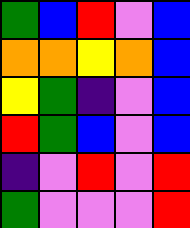[["green", "blue", "red", "violet", "blue"], ["orange", "orange", "yellow", "orange", "blue"], ["yellow", "green", "indigo", "violet", "blue"], ["red", "green", "blue", "violet", "blue"], ["indigo", "violet", "red", "violet", "red"], ["green", "violet", "violet", "violet", "red"]]